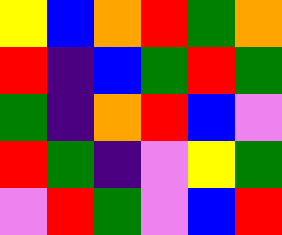[["yellow", "blue", "orange", "red", "green", "orange"], ["red", "indigo", "blue", "green", "red", "green"], ["green", "indigo", "orange", "red", "blue", "violet"], ["red", "green", "indigo", "violet", "yellow", "green"], ["violet", "red", "green", "violet", "blue", "red"]]